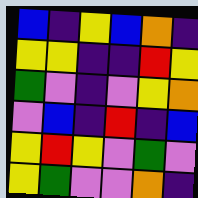[["blue", "indigo", "yellow", "blue", "orange", "indigo"], ["yellow", "yellow", "indigo", "indigo", "red", "yellow"], ["green", "violet", "indigo", "violet", "yellow", "orange"], ["violet", "blue", "indigo", "red", "indigo", "blue"], ["yellow", "red", "yellow", "violet", "green", "violet"], ["yellow", "green", "violet", "violet", "orange", "indigo"]]